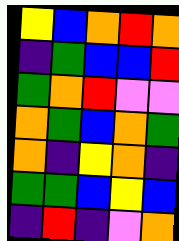[["yellow", "blue", "orange", "red", "orange"], ["indigo", "green", "blue", "blue", "red"], ["green", "orange", "red", "violet", "violet"], ["orange", "green", "blue", "orange", "green"], ["orange", "indigo", "yellow", "orange", "indigo"], ["green", "green", "blue", "yellow", "blue"], ["indigo", "red", "indigo", "violet", "orange"]]